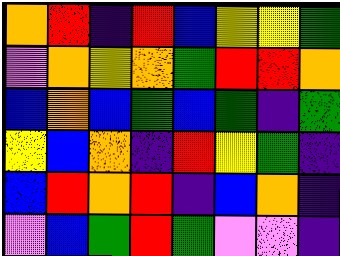[["orange", "red", "indigo", "red", "blue", "yellow", "yellow", "green"], ["violet", "orange", "yellow", "orange", "green", "red", "red", "orange"], ["blue", "orange", "blue", "green", "blue", "green", "indigo", "green"], ["yellow", "blue", "orange", "indigo", "red", "yellow", "green", "indigo"], ["blue", "red", "orange", "red", "indigo", "blue", "orange", "indigo"], ["violet", "blue", "green", "red", "green", "violet", "violet", "indigo"]]